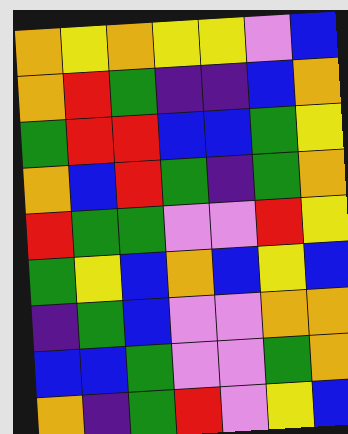[["orange", "yellow", "orange", "yellow", "yellow", "violet", "blue"], ["orange", "red", "green", "indigo", "indigo", "blue", "orange"], ["green", "red", "red", "blue", "blue", "green", "yellow"], ["orange", "blue", "red", "green", "indigo", "green", "orange"], ["red", "green", "green", "violet", "violet", "red", "yellow"], ["green", "yellow", "blue", "orange", "blue", "yellow", "blue"], ["indigo", "green", "blue", "violet", "violet", "orange", "orange"], ["blue", "blue", "green", "violet", "violet", "green", "orange"], ["orange", "indigo", "green", "red", "violet", "yellow", "blue"]]